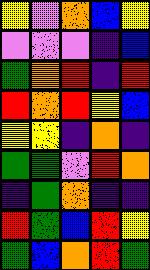[["yellow", "violet", "orange", "blue", "yellow"], ["violet", "violet", "violet", "indigo", "blue"], ["green", "orange", "red", "indigo", "red"], ["red", "orange", "red", "yellow", "blue"], ["yellow", "yellow", "indigo", "orange", "indigo"], ["green", "green", "violet", "red", "orange"], ["indigo", "green", "orange", "indigo", "indigo"], ["red", "green", "blue", "red", "yellow"], ["green", "blue", "orange", "red", "green"]]